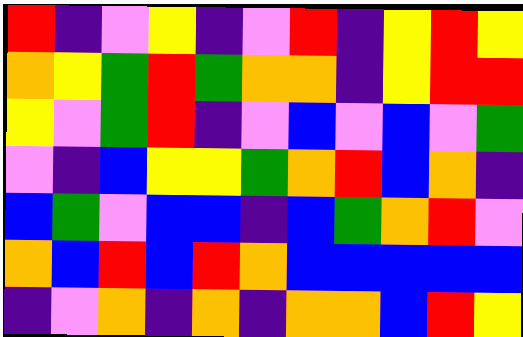[["red", "indigo", "violet", "yellow", "indigo", "violet", "red", "indigo", "yellow", "red", "yellow"], ["orange", "yellow", "green", "red", "green", "orange", "orange", "indigo", "yellow", "red", "red"], ["yellow", "violet", "green", "red", "indigo", "violet", "blue", "violet", "blue", "violet", "green"], ["violet", "indigo", "blue", "yellow", "yellow", "green", "orange", "red", "blue", "orange", "indigo"], ["blue", "green", "violet", "blue", "blue", "indigo", "blue", "green", "orange", "red", "violet"], ["orange", "blue", "red", "blue", "red", "orange", "blue", "blue", "blue", "blue", "blue"], ["indigo", "violet", "orange", "indigo", "orange", "indigo", "orange", "orange", "blue", "red", "yellow"]]